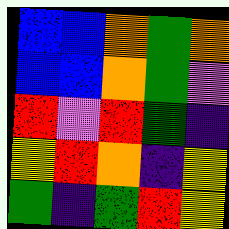[["blue", "blue", "orange", "green", "orange"], ["blue", "blue", "orange", "green", "violet"], ["red", "violet", "red", "green", "indigo"], ["yellow", "red", "orange", "indigo", "yellow"], ["green", "indigo", "green", "red", "yellow"]]